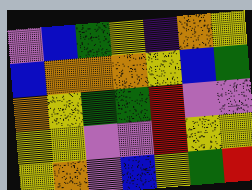[["violet", "blue", "green", "yellow", "indigo", "orange", "yellow"], ["blue", "orange", "orange", "orange", "yellow", "blue", "green"], ["orange", "yellow", "green", "green", "red", "violet", "violet"], ["yellow", "yellow", "violet", "violet", "red", "yellow", "yellow"], ["yellow", "orange", "violet", "blue", "yellow", "green", "red"]]